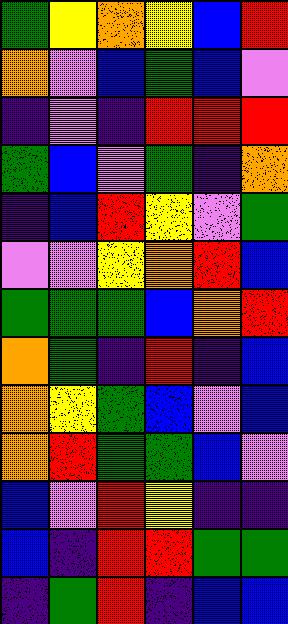[["green", "yellow", "orange", "yellow", "blue", "red"], ["orange", "violet", "blue", "green", "blue", "violet"], ["indigo", "violet", "indigo", "red", "red", "red"], ["green", "blue", "violet", "green", "indigo", "orange"], ["indigo", "blue", "red", "yellow", "violet", "green"], ["violet", "violet", "yellow", "orange", "red", "blue"], ["green", "green", "green", "blue", "orange", "red"], ["orange", "green", "indigo", "red", "indigo", "blue"], ["orange", "yellow", "green", "blue", "violet", "blue"], ["orange", "red", "green", "green", "blue", "violet"], ["blue", "violet", "red", "yellow", "indigo", "indigo"], ["blue", "indigo", "red", "red", "green", "green"], ["indigo", "green", "red", "indigo", "blue", "blue"]]